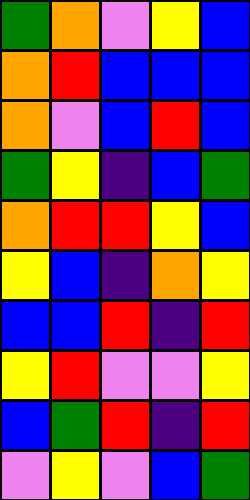[["green", "orange", "violet", "yellow", "blue"], ["orange", "red", "blue", "blue", "blue"], ["orange", "violet", "blue", "red", "blue"], ["green", "yellow", "indigo", "blue", "green"], ["orange", "red", "red", "yellow", "blue"], ["yellow", "blue", "indigo", "orange", "yellow"], ["blue", "blue", "red", "indigo", "red"], ["yellow", "red", "violet", "violet", "yellow"], ["blue", "green", "red", "indigo", "red"], ["violet", "yellow", "violet", "blue", "green"]]